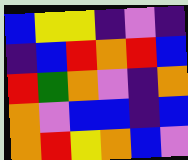[["blue", "yellow", "yellow", "indigo", "violet", "indigo"], ["indigo", "blue", "red", "orange", "red", "blue"], ["red", "green", "orange", "violet", "indigo", "orange"], ["orange", "violet", "blue", "blue", "indigo", "blue"], ["orange", "red", "yellow", "orange", "blue", "violet"]]